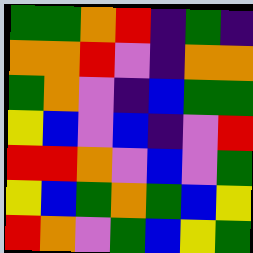[["green", "green", "orange", "red", "indigo", "green", "indigo"], ["orange", "orange", "red", "violet", "indigo", "orange", "orange"], ["green", "orange", "violet", "indigo", "blue", "green", "green"], ["yellow", "blue", "violet", "blue", "indigo", "violet", "red"], ["red", "red", "orange", "violet", "blue", "violet", "green"], ["yellow", "blue", "green", "orange", "green", "blue", "yellow"], ["red", "orange", "violet", "green", "blue", "yellow", "green"]]